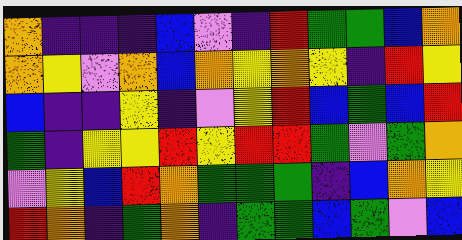[["orange", "indigo", "indigo", "indigo", "blue", "violet", "indigo", "red", "green", "green", "blue", "orange"], ["orange", "yellow", "violet", "orange", "blue", "orange", "yellow", "orange", "yellow", "indigo", "red", "yellow"], ["blue", "indigo", "indigo", "yellow", "indigo", "violet", "yellow", "red", "blue", "green", "blue", "red"], ["green", "indigo", "yellow", "yellow", "red", "yellow", "red", "red", "green", "violet", "green", "orange"], ["violet", "yellow", "blue", "red", "orange", "green", "green", "green", "indigo", "blue", "orange", "yellow"], ["red", "orange", "indigo", "green", "orange", "indigo", "green", "green", "blue", "green", "violet", "blue"]]